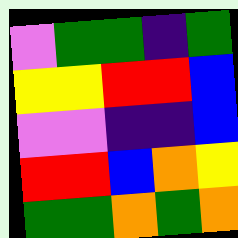[["violet", "green", "green", "indigo", "green"], ["yellow", "yellow", "red", "red", "blue"], ["violet", "violet", "indigo", "indigo", "blue"], ["red", "red", "blue", "orange", "yellow"], ["green", "green", "orange", "green", "orange"]]